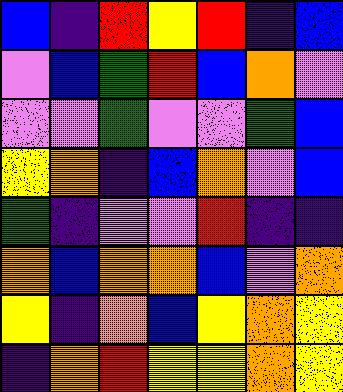[["blue", "indigo", "red", "yellow", "red", "indigo", "blue"], ["violet", "blue", "green", "red", "blue", "orange", "violet"], ["violet", "violet", "green", "violet", "violet", "green", "blue"], ["yellow", "orange", "indigo", "blue", "orange", "violet", "blue"], ["green", "indigo", "violet", "violet", "red", "indigo", "indigo"], ["orange", "blue", "orange", "orange", "blue", "violet", "orange"], ["yellow", "indigo", "orange", "blue", "yellow", "orange", "yellow"], ["indigo", "orange", "red", "yellow", "yellow", "orange", "yellow"]]